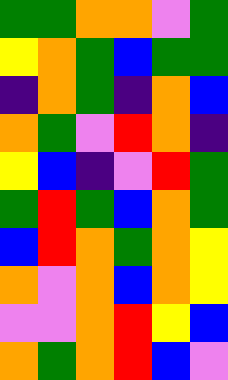[["green", "green", "orange", "orange", "violet", "green"], ["yellow", "orange", "green", "blue", "green", "green"], ["indigo", "orange", "green", "indigo", "orange", "blue"], ["orange", "green", "violet", "red", "orange", "indigo"], ["yellow", "blue", "indigo", "violet", "red", "green"], ["green", "red", "green", "blue", "orange", "green"], ["blue", "red", "orange", "green", "orange", "yellow"], ["orange", "violet", "orange", "blue", "orange", "yellow"], ["violet", "violet", "orange", "red", "yellow", "blue"], ["orange", "green", "orange", "red", "blue", "violet"]]